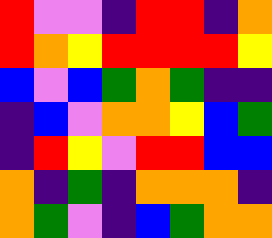[["red", "violet", "violet", "indigo", "red", "red", "indigo", "orange"], ["red", "orange", "yellow", "red", "red", "red", "red", "yellow"], ["blue", "violet", "blue", "green", "orange", "green", "indigo", "indigo"], ["indigo", "blue", "violet", "orange", "orange", "yellow", "blue", "green"], ["indigo", "red", "yellow", "violet", "red", "red", "blue", "blue"], ["orange", "indigo", "green", "indigo", "orange", "orange", "orange", "indigo"], ["orange", "green", "violet", "indigo", "blue", "green", "orange", "orange"]]